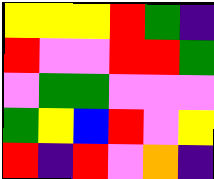[["yellow", "yellow", "yellow", "red", "green", "indigo"], ["red", "violet", "violet", "red", "red", "green"], ["violet", "green", "green", "violet", "violet", "violet"], ["green", "yellow", "blue", "red", "violet", "yellow"], ["red", "indigo", "red", "violet", "orange", "indigo"]]